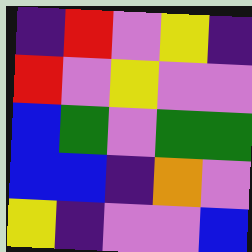[["indigo", "red", "violet", "yellow", "indigo"], ["red", "violet", "yellow", "violet", "violet"], ["blue", "green", "violet", "green", "green"], ["blue", "blue", "indigo", "orange", "violet"], ["yellow", "indigo", "violet", "violet", "blue"]]